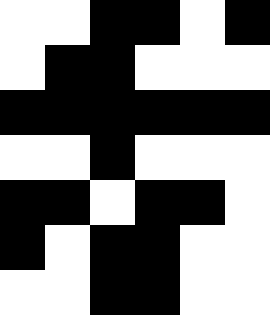[["white", "white", "black", "black", "white", "black"], ["white", "black", "black", "white", "white", "white"], ["black", "black", "black", "black", "black", "black"], ["white", "white", "black", "white", "white", "white"], ["black", "black", "white", "black", "black", "white"], ["black", "white", "black", "black", "white", "white"], ["white", "white", "black", "black", "white", "white"]]